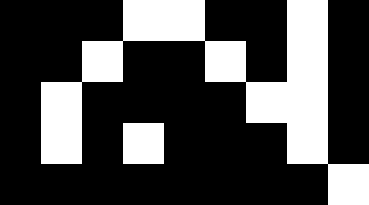[["black", "black", "black", "white", "white", "black", "black", "white", "black"], ["black", "black", "white", "black", "black", "white", "black", "white", "black"], ["black", "white", "black", "black", "black", "black", "white", "white", "black"], ["black", "white", "black", "white", "black", "black", "black", "white", "black"], ["black", "black", "black", "black", "black", "black", "black", "black", "white"]]